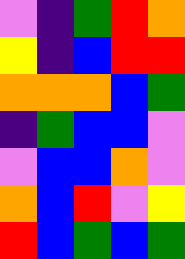[["violet", "indigo", "green", "red", "orange"], ["yellow", "indigo", "blue", "red", "red"], ["orange", "orange", "orange", "blue", "green"], ["indigo", "green", "blue", "blue", "violet"], ["violet", "blue", "blue", "orange", "violet"], ["orange", "blue", "red", "violet", "yellow"], ["red", "blue", "green", "blue", "green"]]